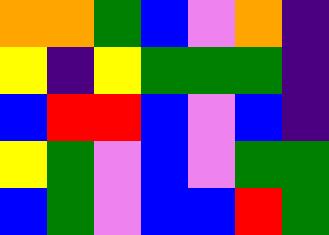[["orange", "orange", "green", "blue", "violet", "orange", "indigo"], ["yellow", "indigo", "yellow", "green", "green", "green", "indigo"], ["blue", "red", "red", "blue", "violet", "blue", "indigo"], ["yellow", "green", "violet", "blue", "violet", "green", "green"], ["blue", "green", "violet", "blue", "blue", "red", "green"]]